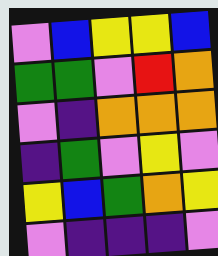[["violet", "blue", "yellow", "yellow", "blue"], ["green", "green", "violet", "red", "orange"], ["violet", "indigo", "orange", "orange", "orange"], ["indigo", "green", "violet", "yellow", "violet"], ["yellow", "blue", "green", "orange", "yellow"], ["violet", "indigo", "indigo", "indigo", "violet"]]